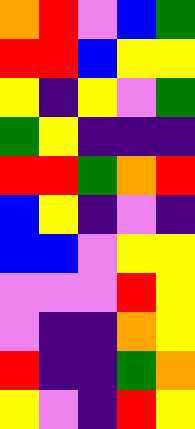[["orange", "red", "violet", "blue", "green"], ["red", "red", "blue", "yellow", "yellow"], ["yellow", "indigo", "yellow", "violet", "green"], ["green", "yellow", "indigo", "indigo", "indigo"], ["red", "red", "green", "orange", "red"], ["blue", "yellow", "indigo", "violet", "indigo"], ["blue", "blue", "violet", "yellow", "yellow"], ["violet", "violet", "violet", "red", "yellow"], ["violet", "indigo", "indigo", "orange", "yellow"], ["red", "indigo", "indigo", "green", "orange"], ["yellow", "violet", "indigo", "red", "yellow"]]